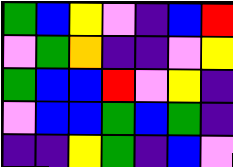[["green", "blue", "yellow", "violet", "indigo", "blue", "red"], ["violet", "green", "orange", "indigo", "indigo", "violet", "yellow"], ["green", "blue", "blue", "red", "violet", "yellow", "indigo"], ["violet", "blue", "blue", "green", "blue", "green", "indigo"], ["indigo", "indigo", "yellow", "green", "indigo", "blue", "violet"]]